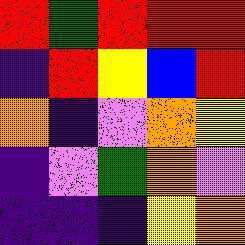[["red", "green", "red", "red", "red"], ["indigo", "red", "yellow", "blue", "red"], ["orange", "indigo", "violet", "orange", "yellow"], ["indigo", "violet", "green", "orange", "violet"], ["indigo", "indigo", "indigo", "yellow", "orange"]]